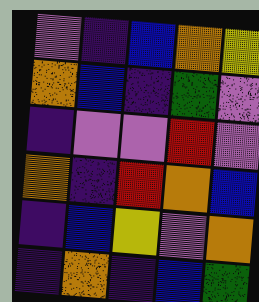[["violet", "indigo", "blue", "orange", "yellow"], ["orange", "blue", "indigo", "green", "violet"], ["indigo", "violet", "violet", "red", "violet"], ["orange", "indigo", "red", "orange", "blue"], ["indigo", "blue", "yellow", "violet", "orange"], ["indigo", "orange", "indigo", "blue", "green"]]